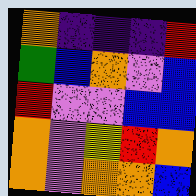[["orange", "indigo", "indigo", "indigo", "red"], ["green", "blue", "orange", "violet", "blue"], ["red", "violet", "violet", "blue", "blue"], ["orange", "violet", "yellow", "red", "orange"], ["orange", "violet", "orange", "orange", "blue"]]